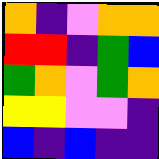[["orange", "indigo", "violet", "orange", "orange"], ["red", "red", "indigo", "green", "blue"], ["green", "orange", "violet", "green", "orange"], ["yellow", "yellow", "violet", "violet", "indigo"], ["blue", "indigo", "blue", "indigo", "indigo"]]